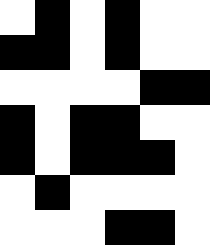[["white", "black", "white", "black", "white", "white"], ["black", "black", "white", "black", "white", "white"], ["white", "white", "white", "white", "black", "black"], ["black", "white", "black", "black", "white", "white"], ["black", "white", "black", "black", "black", "white"], ["white", "black", "white", "white", "white", "white"], ["white", "white", "white", "black", "black", "white"]]